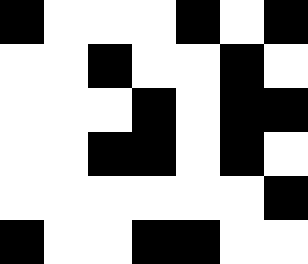[["black", "white", "white", "white", "black", "white", "black"], ["white", "white", "black", "white", "white", "black", "white"], ["white", "white", "white", "black", "white", "black", "black"], ["white", "white", "black", "black", "white", "black", "white"], ["white", "white", "white", "white", "white", "white", "black"], ["black", "white", "white", "black", "black", "white", "white"]]